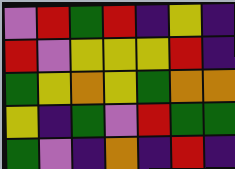[["violet", "red", "green", "red", "indigo", "yellow", "indigo"], ["red", "violet", "yellow", "yellow", "yellow", "red", "indigo"], ["green", "yellow", "orange", "yellow", "green", "orange", "orange"], ["yellow", "indigo", "green", "violet", "red", "green", "green"], ["green", "violet", "indigo", "orange", "indigo", "red", "indigo"]]